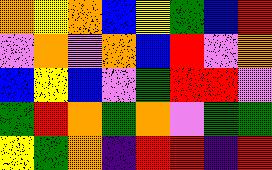[["orange", "yellow", "orange", "blue", "yellow", "green", "blue", "red"], ["violet", "orange", "violet", "orange", "blue", "red", "violet", "orange"], ["blue", "yellow", "blue", "violet", "green", "red", "red", "violet"], ["green", "red", "orange", "green", "orange", "violet", "green", "green"], ["yellow", "green", "orange", "indigo", "red", "red", "indigo", "red"]]